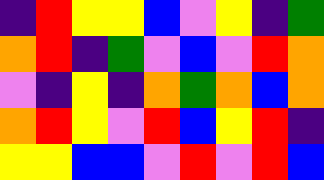[["indigo", "red", "yellow", "yellow", "blue", "violet", "yellow", "indigo", "green"], ["orange", "red", "indigo", "green", "violet", "blue", "violet", "red", "orange"], ["violet", "indigo", "yellow", "indigo", "orange", "green", "orange", "blue", "orange"], ["orange", "red", "yellow", "violet", "red", "blue", "yellow", "red", "indigo"], ["yellow", "yellow", "blue", "blue", "violet", "red", "violet", "red", "blue"]]